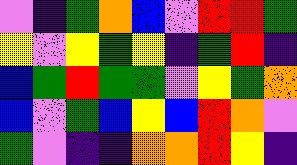[["violet", "indigo", "green", "orange", "blue", "violet", "red", "red", "green"], ["yellow", "violet", "yellow", "green", "yellow", "indigo", "green", "red", "indigo"], ["blue", "green", "red", "green", "green", "violet", "yellow", "green", "orange"], ["blue", "violet", "green", "blue", "yellow", "blue", "red", "orange", "violet"], ["green", "violet", "indigo", "indigo", "orange", "orange", "red", "yellow", "indigo"]]